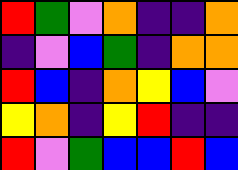[["red", "green", "violet", "orange", "indigo", "indigo", "orange"], ["indigo", "violet", "blue", "green", "indigo", "orange", "orange"], ["red", "blue", "indigo", "orange", "yellow", "blue", "violet"], ["yellow", "orange", "indigo", "yellow", "red", "indigo", "indigo"], ["red", "violet", "green", "blue", "blue", "red", "blue"]]